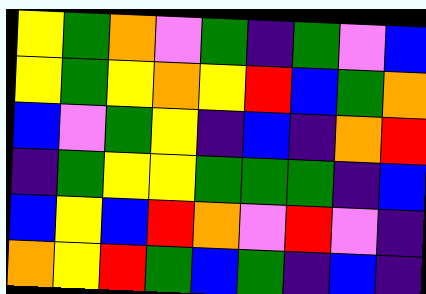[["yellow", "green", "orange", "violet", "green", "indigo", "green", "violet", "blue"], ["yellow", "green", "yellow", "orange", "yellow", "red", "blue", "green", "orange"], ["blue", "violet", "green", "yellow", "indigo", "blue", "indigo", "orange", "red"], ["indigo", "green", "yellow", "yellow", "green", "green", "green", "indigo", "blue"], ["blue", "yellow", "blue", "red", "orange", "violet", "red", "violet", "indigo"], ["orange", "yellow", "red", "green", "blue", "green", "indigo", "blue", "indigo"]]